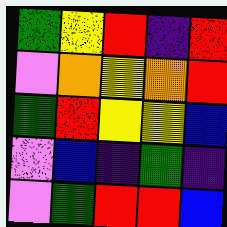[["green", "yellow", "red", "indigo", "red"], ["violet", "orange", "yellow", "orange", "red"], ["green", "red", "yellow", "yellow", "blue"], ["violet", "blue", "indigo", "green", "indigo"], ["violet", "green", "red", "red", "blue"]]